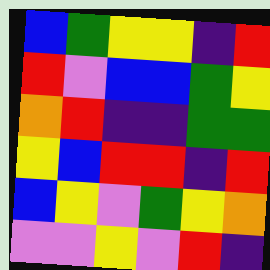[["blue", "green", "yellow", "yellow", "indigo", "red"], ["red", "violet", "blue", "blue", "green", "yellow"], ["orange", "red", "indigo", "indigo", "green", "green"], ["yellow", "blue", "red", "red", "indigo", "red"], ["blue", "yellow", "violet", "green", "yellow", "orange"], ["violet", "violet", "yellow", "violet", "red", "indigo"]]